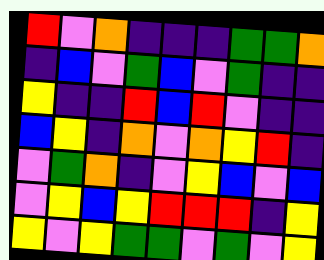[["red", "violet", "orange", "indigo", "indigo", "indigo", "green", "green", "orange"], ["indigo", "blue", "violet", "green", "blue", "violet", "green", "indigo", "indigo"], ["yellow", "indigo", "indigo", "red", "blue", "red", "violet", "indigo", "indigo"], ["blue", "yellow", "indigo", "orange", "violet", "orange", "yellow", "red", "indigo"], ["violet", "green", "orange", "indigo", "violet", "yellow", "blue", "violet", "blue"], ["violet", "yellow", "blue", "yellow", "red", "red", "red", "indigo", "yellow"], ["yellow", "violet", "yellow", "green", "green", "violet", "green", "violet", "yellow"]]